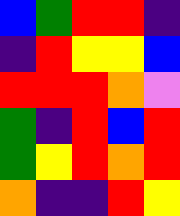[["blue", "green", "red", "red", "indigo"], ["indigo", "red", "yellow", "yellow", "blue"], ["red", "red", "red", "orange", "violet"], ["green", "indigo", "red", "blue", "red"], ["green", "yellow", "red", "orange", "red"], ["orange", "indigo", "indigo", "red", "yellow"]]